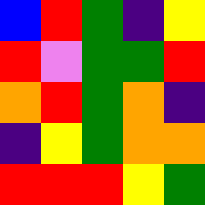[["blue", "red", "green", "indigo", "yellow"], ["red", "violet", "green", "green", "red"], ["orange", "red", "green", "orange", "indigo"], ["indigo", "yellow", "green", "orange", "orange"], ["red", "red", "red", "yellow", "green"]]